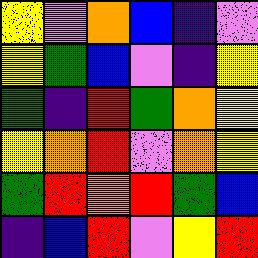[["yellow", "violet", "orange", "blue", "indigo", "violet"], ["yellow", "green", "blue", "violet", "indigo", "yellow"], ["green", "indigo", "red", "green", "orange", "yellow"], ["yellow", "orange", "red", "violet", "orange", "yellow"], ["green", "red", "orange", "red", "green", "blue"], ["indigo", "blue", "red", "violet", "yellow", "red"]]